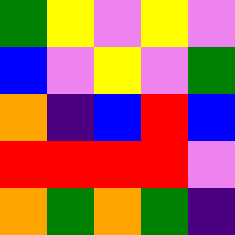[["green", "yellow", "violet", "yellow", "violet"], ["blue", "violet", "yellow", "violet", "green"], ["orange", "indigo", "blue", "red", "blue"], ["red", "red", "red", "red", "violet"], ["orange", "green", "orange", "green", "indigo"]]